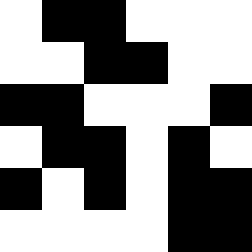[["white", "black", "black", "white", "white", "white"], ["white", "white", "black", "black", "white", "white"], ["black", "black", "white", "white", "white", "black"], ["white", "black", "black", "white", "black", "white"], ["black", "white", "black", "white", "black", "black"], ["white", "white", "white", "white", "black", "black"]]